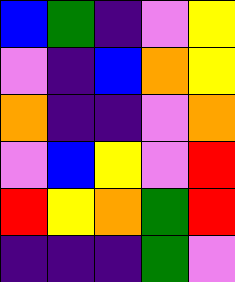[["blue", "green", "indigo", "violet", "yellow"], ["violet", "indigo", "blue", "orange", "yellow"], ["orange", "indigo", "indigo", "violet", "orange"], ["violet", "blue", "yellow", "violet", "red"], ["red", "yellow", "orange", "green", "red"], ["indigo", "indigo", "indigo", "green", "violet"]]